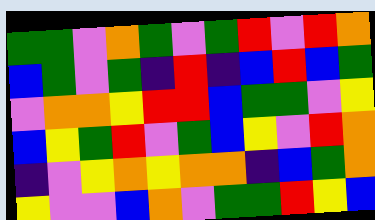[["green", "green", "violet", "orange", "green", "violet", "green", "red", "violet", "red", "orange"], ["blue", "green", "violet", "green", "indigo", "red", "indigo", "blue", "red", "blue", "green"], ["violet", "orange", "orange", "yellow", "red", "red", "blue", "green", "green", "violet", "yellow"], ["blue", "yellow", "green", "red", "violet", "green", "blue", "yellow", "violet", "red", "orange"], ["indigo", "violet", "yellow", "orange", "yellow", "orange", "orange", "indigo", "blue", "green", "orange"], ["yellow", "violet", "violet", "blue", "orange", "violet", "green", "green", "red", "yellow", "blue"]]